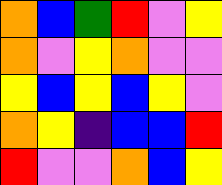[["orange", "blue", "green", "red", "violet", "yellow"], ["orange", "violet", "yellow", "orange", "violet", "violet"], ["yellow", "blue", "yellow", "blue", "yellow", "violet"], ["orange", "yellow", "indigo", "blue", "blue", "red"], ["red", "violet", "violet", "orange", "blue", "yellow"]]